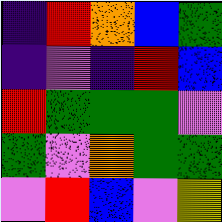[["indigo", "red", "orange", "blue", "green"], ["indigo", "violet", "indigo", "red", "blue"], ["red", "green", "green", "green", "violet"], ["green", "violet", "orange", "green", "green"], ["violet", "red", "blue", "violet", "yellow"]]